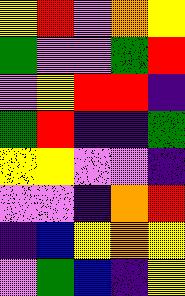[["yellow", "red", "violet", "orange", "yellow"], ["green", "violet", "violet", "green", "red"], ["violet", "yellow", "red", "red", "indigo"], ["green", "red", "indigo", "indigo", "green"], ["yellow", "yellow", "violet", "violet", "indigo"], ["violet", "violet", "indigo", "orange", "red"], ["indigo", "blue", "yellow", "orange", "yellow"], ["violet", "green", "blue", "indigo", "yellow"]]